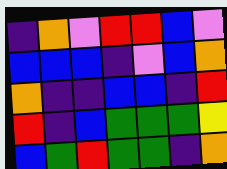[["indigo", "orange", "violet", "red", "red", "blue", "violet"], ["blue", "blue", "blue", "indigo", "violet", "blue", "orange"], ["orange", "indigo", "indigo", "blue", "blue", "indigo", "red"], ["red", "indigo", "blue", "green", "green", "green", "yellow"], ["blue", "green", "red", "green", "green", "indigo", "orange"]]